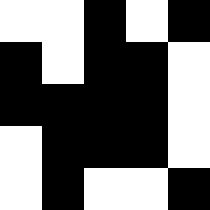[["white", "white", "black", "white", "black"], ["black", "white", "black", "black", "white"], ["black", "black", "black", "black", "white"], ["white", "black", "black", "black", "white"], ["white", "black", "white", "white", "black"]]